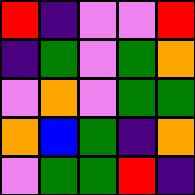[["red", "indigo", "violet", "violet", "red"], ["indigo", "green", "violet", "green", "orange"], ["violet", "orange", "violet", "green", "green"], ["orange", "blue", "green", "indigo", "orange"], ["violet", "green", "green", "red", "indigo"]]